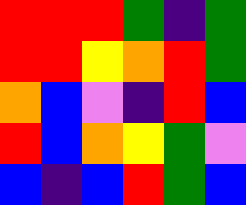[["red", "red", "red", "green", "indigo", "green"], ["red", "red", "yellow", "orange", "red", "green"], ["orange", "blue", "violet", "indigo", "red", "blue"], ["red", "blue", "orange", "yellow", "green", "violet"], ["blue", "indigo", "blue", "red", "green", "blue"]]